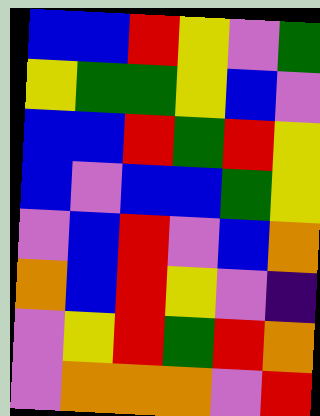[["blue", "blue", "red", "yellow", "violet", "green"], ["yellow", "green", "green", "yellow", "blue", "violet"], ["blue", "blue", "red", "green", "red", "yellow"], ["blue", "violet", "blue", "blue", "green", "yellow"], ["violet", "blue", "red", "violet", "blue", "orange"], ["orange", "blue", "red", "yellow", "violet", "indigo"], ["violet", "yellow", "red", "green", "red", "orange"], ["violet", "orange", "orange", "orange", "violet", "red"]]